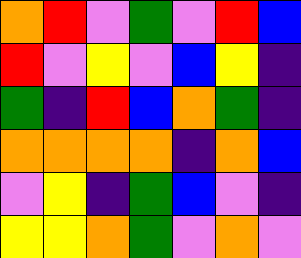[["orange", "red", "violet", "green", "violet", "red", "blue"], ["red", "violet", "yellow", "violet", "blue", "yellow", "indigo"], ["green", "indigo", "red", "blue", "orange", "green", "indigo"], ["orange", "orange", "orange", "orange", "indigo", "orange", "blue"], ["violet", "yellow", "indigo", "green", "blue", "violet", "indigo"], ["yellow", "yellow", "orange", "green", "violet", "orange", "violet"]]